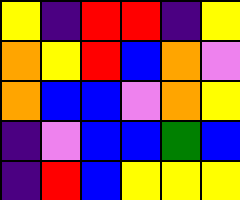[["yellow", "indigo", "red", "red", "indigo", "yellow"], ["orange", "yellow", "red", "blue", "orange", "violet"], ["orange", "blue", "blue", "violet", "orange", "yellow"], ["indigo", "violet", "blue", "blue", "green", "blue"], ["indigo", "red", "blue", "yellow", "yellow", "yellow"]]